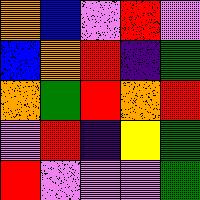[["orange", "blue", "violet", "red", "violet"], ["blue", "orange", "red", "indigo", "green"], ["orange", "green", "red", "orange", "red"], ["violet", "red", "indigo", "yellow", "green"], ["red", "violet", "violet", "violet", "green"]]